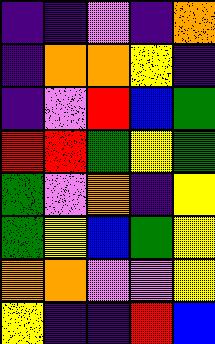[["indigo", "indigo", "violet", "indigo", "orange"], ["indigo", "orange", "orange", "yellow", "indigo"], ["indigo", "violet", "red", "blue", "green"], ["red", "red", "green", "yellow", "green"], ["green", "violet", "orange", "indigo", "yellow"], ["green", "yellow", "blue", "green", "yellow"], ["orange", "orange", "violet", "violet", "yellow"], ["yellow", "indigo", "indigo", "red", "blue"]]